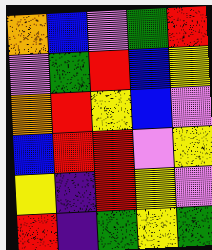[["orange", "blue", "violet", "green", "red"], ["violet", "green", "red", "blue", "yellow"], ["orange", "red", "yellow", "blue", "violet"], ["blue", "red", "red", "violet", "yellow"], ["yellow", "indigo", "red", "yellow", "violet"], ["red", "indigo", "green", "yellow", "green"]]